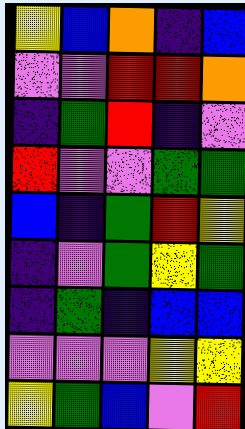[["yellow", "blue", "orange", "indigo", "blue"], ["violet", "violet", "red", "red", "orange"], ["indigo", "green", "red", "indigo", "violet"], ["red", "violet", "violet", "green", "green"], ["blue", "indigo", "green", "red", "yellow"], ["indigo", "violet", "green", "yellow", "green"], ["indigo", "green", "indigo", "blue", "blue"], ["violet", "violet", "violet", "yellow", "yellow"], ["yellow", "green", "blue", "violet", "red"]]